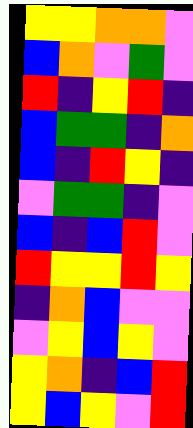[["yellow", "yellow", "orange", "orange", "violet"], ["blue", "orange", "violet", "green", "violet"], ["red", "indigo", "yellow", "red", "indigo"], ["blue", "green", "green", "indigo", "orange"], ["blue", "indigo", "red", "yellow", "indigo"], ["violet", "green", "green", "indigo", "violet"], ["blue", "indigo", "blue", "red", "violet"], ["red", "yellow", "yellow", "red", "yellow"], ["indigo", "orange", "blue", "violet", "violet"], ["violet", "yellow", "blue", "yellow", "violet"], ["yellow", "orange", "indigo", "blue", "red"], ["yellow", "blue", "yellow", "violet", "red"]]